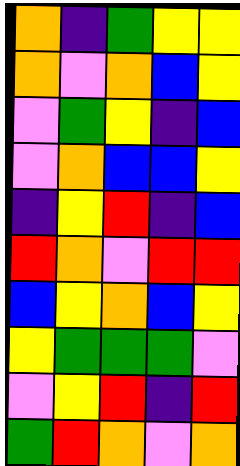[["orange", "indigo", "green", "yellow", "yellow"], ["orange", "violet", "orange", "blue", "yellow"], ["violet", "green", "yellow", "indigo", "blue"], ["violet", "orange", "blue", "blue", "yellow"], ["indigo", "yellow", "red", "indigo", "blue"], ["red", "orange", "violet", "red", "red"], ["blue", "yellow", "orange", "blue", "yellow"], ["yellow", "green", "green", "green", "violet"], ["violet", "yellow", "red", "indigo", "red"], ["green", "red", "orange", "violet", "orange"]]